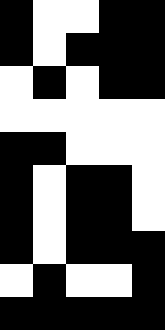[["black", "white", "white", "black", "black"], ["black", "white", "black", "black", "black"], ["white", "black", "white", "black", "black"], ["white", "white", "white", "white", "white"], ["black", "black", "white", "white", "white"], ["black", "white", "black", "black", "white"], ["black", "white", "black", "black", "white"], ["black", "white", "black", "black", "black"], ["white", "black", "white", "white", "black"], ["black", "black", "black", "black", "black"]]